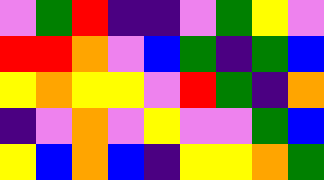[["violet", "green", "red", "indigo", "indigo", "violet", "green", "yellow", "violet"], ["red", "red", "orange", "violet", "blue", "green", "indigo", "green", "blue"], ["yellow", "orange", "yellow", "yellow", "violet", "red", "green", "indigo", "orange"], ["indigo", "violet", "orange", "violet", "yellow", "violet", "violet", "green", "blue"], ["yellow", "blue", "orange", "blue", "indigo", "yellow", "yellow", "orange", "green"]]